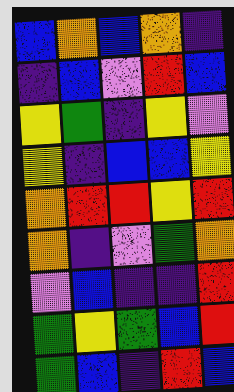[["blue", "orange", "blue", "orange", "indigo"], ["indigo", "blue", "violet", "red", "blue"], ["yellow", "green", "indigo", "yellow", "violet"], ["yellow", "indigo", "blue", "blue", "yellow"], ["orange", "red", "red", "yellow", "red"], ["orange", "indigo", "violet", "green", "orange"], ["violet", "blue", "indigo", "indigo", "red"], ["green", "yellow", "green", "blue", "red"], ["green", "blue", "indigo", "red", "blue"]]